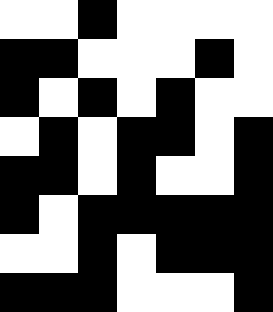[["white", "white", "black", "white", "white", "white", "white"], ["black", "black", "white", "white", "white", "black", "white"], ["black", "white", "black", "white", "black", "white", "white"], ["white", "black", "white", "black", "black", "white", "black"], ["black", "black", "white", "black", "white", "white", "black"], ["black", "white", "black", "black", "black", "black", "black"], ["white", "white", "black", "white", "black", "black", "black"], ["black", "black", "black", "white", "white", "white", "black"]]